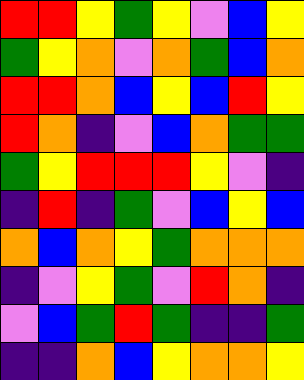[["red", "red", "yellow", "green", "yellow", "violet", "blue", "yellow"], ["green", "yellow", "orange", "violet", "orange", "green", "blue", "orange"], ["red", "red", "orange", "blue", "yellow", "blue", "red", "yellow"], ["red", "orange", "indigo", "violet", "blue", "orange", "green", "green"], ["green", "yellow", "red", "red", "red", "yellow", "violet", "indigo"], ["indigo", "red", "indigo", "green", "violet", "blue", "yellow", "blue"], ["orange", "blue", "orange", "yellow", "green", "orange", "orange", "orange"], ["indigo", "violet", "yellow", "green", "violet", "red", "orange", "indigo"], ["violet", "blue", "green", "red", "green", "indigo", "indigo", "green"], ["indigo", "indigo", "orange", "blue", "yellow", "orange", "orange", "yellow"]]